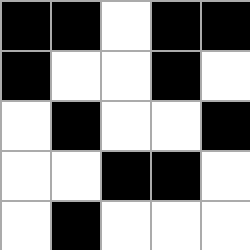[["black", "black", "white", "black", "black"], ["black", "white", "white", "black", "white"], ["white", "black", "white", "white", "black"], ["white", "white", "black", "black", "white"], ["white", "black", "white", "white", "white"]]